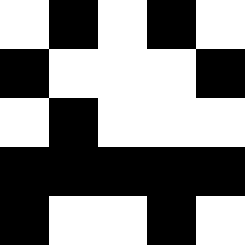[["white", "black", "white", "black", "white"], ["black", "white", "white", "white", "black"], ["white", "black", "white", "white", "white"], ["black", "black", "black", "black", "black"], ["black", "white", "white", "black", "white"]]